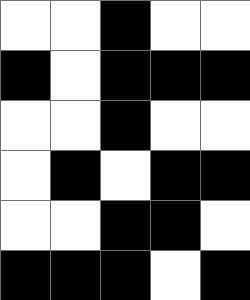[["white", "white", "black", "white", "white"], ["black", "white", "black", "black", "black"], ["white", "white", "black", "white", "white"], ["white", "black", "white", "black", "black"], ["white", "white", "black", "black", "white"], ["black", "black", "black", "white", "black"]]